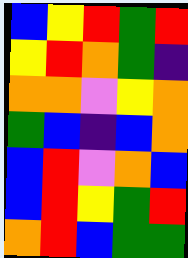[["blue", "yellow", "red", "green", "red"], ["yellow", "red", "orange", "green", "indigo"], ["orange", "orange", "violet", "yellow", "orange"], ["green", "blue", "indigo", "blue", "orange"], ["blue", "red", "violet", "orange", "blue"], ["blue", "red", "yellow", "green", "red"], ["orange", "red", "blue", "green", "green"]]